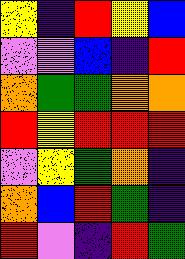[["yellow", "indigo", "red", "yellow", "blue"], ["violet", "violet", "blue", "indigo", "red"], ["orange", "green", "green", "orange", "orange"], ["red", "yellow", "red", "red", "red"], ["violet", "yellow", "green", "orange", "indigo"], ["orange", "blue", "red", "green", "indigo"], ["red", "violet", "indigo", "red", "green"]]